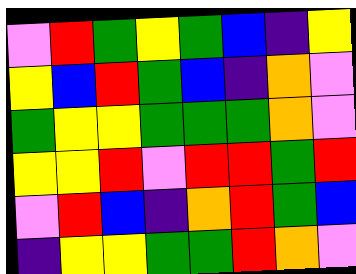[["violet", "red", "green", "yellow", "green", "blue", "indigo", "yellow"], ["yellow", "blue", "red", "green", "blue", "indigo", "orange", "violet"], ["green", "yellow", "yellow", "green", "green", "green", "orange", "violet"], ["yellow", "yellow", "red", "violet", "red", "red", "green", "red"], ["violet", "red", "blue", "indigo", "orange", "red", "green", "blue"], ["indigo", "yellow", "yellow", "green", "green", "red", "orange", "violet"]]